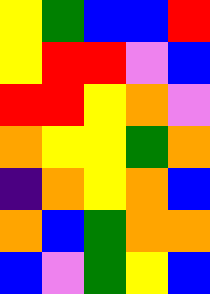[["yellow", "green", "blue", "blue", "red"], ["yellow", "red", "red", "violet", "blue"], ["red", "red", "yellow", "orange", "violet"], ["orange", "yellow", "yellow", "green", "orange"], ["indigo", "orange", "yellow", "orange", "blue"], ["orange", "blue", "green", "orange", "orange"], ["blue", "violet", "green", "yellow", "blue"]]